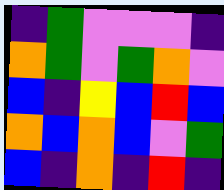[["indigo", "green", "violet", "violet", "violet", "indigo"], ["orange", "green", "violet", "green", "orange", "violet"], ["blue", "indigo", "yellow", "blue", "red", "blue"], ["orange", "blue", "orange", "blue", "violet", "green"], ["blue", "indigo", "orange", "indigo", "red", "indigo"]]